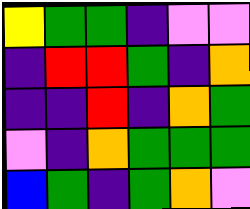[["yellow", "green", "green", "indigo", "violet", "violet"], ["indigo", "red", "red", "green", "indigo", "orange"], ["indigo", "indigo", "red", "indigo", "orange", "green"], ["violet", "indigo", "orange", "green", "green", "green"], ["blue", "green", "indigo", "green", "orange", "violet"]]